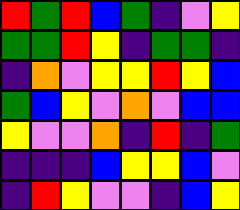[["red", "green", "red", "blue", "green", "indigo", "violet", "yellow"], ["green", "green", "red", "yellow", "indigo", "green", "green", "indigo"], ["indigo", "orange", "violet", "yellow", "yellow", "red", "yellow", "blue"], ["green", "blue", "yellow", "violet", "orange", "violet", "blue", "blue"], ["yellow", "violet", "violet", "orange", "indigo", "red", "indigo", "green"], ["indigo", "indigo", "indigo", "blue", "yellow", "yellow", "blue", "violet"], ["indigo", "red", "yellow", "violet", "violet", "indigo", "blue", "yellow"]]